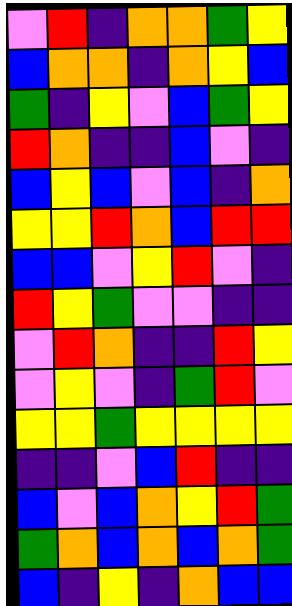[["violet", "red", "indigo", "orange", "orange", "green", "yellow"], ["blue", "orange", "orange", "indigo", "orange", "yellow", "blue"], ["green", "indigo", "yellow", "violet", "blue", "green", "yellow"], ["red", "orange", "indigo", "indigo", "blue", "violet", "indigo"], ["blue", "yellow", "blue", "violet", "blue", "indigo", "orange"], ["yellow", "yellow", "red", "orange", "blue", "red", "red"], ["blue", "blue", "violet", "yellow", "red", "violet", "indigo"], ["red", "yellow", "green", "violet", "violet", "indigo", "indigo"], ["violet", "red", "orange", "indigo", "indigo", "red", "yellow"], ["violet", "yellow", "violet", "indigo", "green", "red", "violet"], ["yellow", "yellow", "green", "yellow", "yellow", "yellow", "yellow"], ["indigo", "indigo", "violet", "blue", "red", "indigo", "indigo"], ["blue", "violet", "blue", "orange", "yellow", "red", "green"], ["green", "orange", "blue", "orange", "blue", "orange", "green"], ["blue", "indigo", "yellow", "indigo", "orange", "blue", "blue"]]